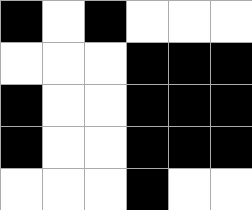[["black", "white", "black", "white", "white", "white"], ["white", "white", "white", "black", "black", "black"], ["black", "white", "white", "black", "black", "black"], ["black", "white", "white", "black", "black", "black"], ["white", "white", "white", "black", "white", "white"]]